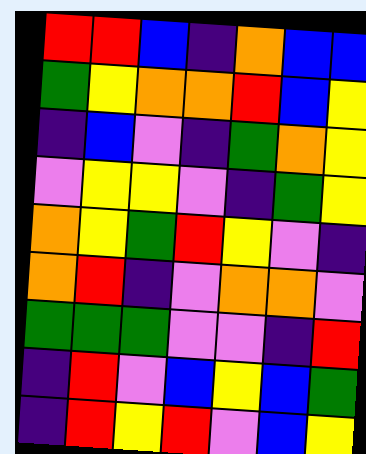[["red", "red", "blue", "indigo", "orange", "blue", "blue"], ["green", "yellow", "orange", "orange", "red", "blue", "yellow"], ["indigo", "blue", "violet", "indigo", "green", "orange", "yellow"], ["violet", "yellow", "yellow", "violet", "indigo", "green", "yellow"], ["orange", "yellow", "green", "red", "yellow", "violet", "indigo"], ["orange", "red", "indigo", "violet", "orange", "orange", "violet"], ["green", "green", "green", "violet", "violet", "indigo", "red"], ["indigo", "red", "violet", "blue", "yellow", "blue", "green"], ["indigo", "red", "yellow", "red", "violet", "blue", "yellow"]]